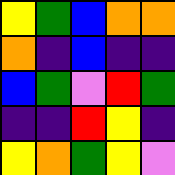[["yellow", "green", "blue", "orange", "orange"], ["orange", "indigo", "blue", "indigo", "indigo"], ["blue", "green", "violet", "red", "green"], ["indigo", "indigo", "red", "yellow", "indigo"], ["yellow", "orange", "green", "yellow", "violet"]]